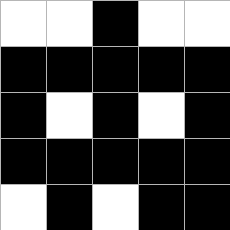[["white", "white", "black", "white", "white"], ["black", "black", "black", "black", "black"], ["black", "white", "black", "white", "black"], ["black", "black", "black", "black", "black"], ["white", "black", "white", "black", "black"]]